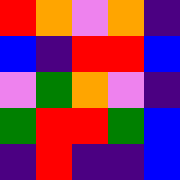[["red", "orange", "violet", "orange", "indigo"], ["blue", "indigo", "red", "red", "blue"], ["violet", "green", "orange", "violet", "indigo"], ["green", "red", "red", "green", "blue"], ["indigo", "red", "indigo", "indigo", "blue"]]